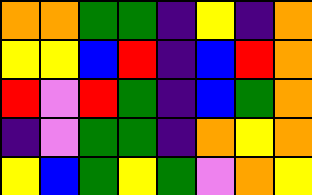[["orange", "orange", "green", "green", "indigo", "yellow", "indigo", "orange"], ["yellow", "yellow", "blue", "red", "indigo", "blue", "red", "orange"], ["red", "violet", "red", "green", "indigo", "blue", "green", "orange"], ["indigo", "violet", "green", "green", "indigo", "orange", "yellow", "orange"], ["yellow", "blue", "green", "yellow", "green", "violet", "orange", "yellow"]]